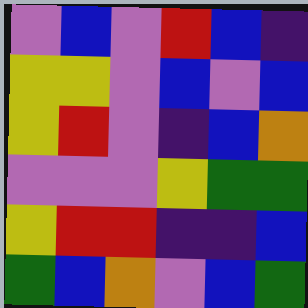[["violet", "blue", "violet", "red", "blue", "indigo"], ["yellow", "yellow", "violet", "blue", "violet", "blue"], ["yellow", "red", "violet", "indigo", "blue", "orange"], ["violet", "violet", "violet", "yellow", "green", "green"], ["yellow", "red", "red", "indigo", "indigo", "blue"], ["green", "blue", "orange", "violet", "blue", "green"]]